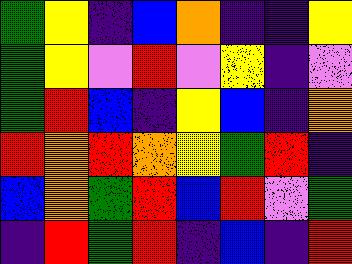[["green", "yellow", "indigo", "blue", "orange", "indigo", "indigo", "yellow"], ["green", "yellow", "violet", "red", "violet", "yellow", "indigo", "violet"], ["green", "red", "blue", "indigo", "yellow", "blue", "indigo", "orange"], ["red", "orange", "red", "orange", "yellow", "green", "red", "indigo"], ["blue", "orange", "green", "red", "blue", "red", "violet", "green"], ["indigo", "red", "green", "red", "indigo", "blue", "indigo", "red"]]